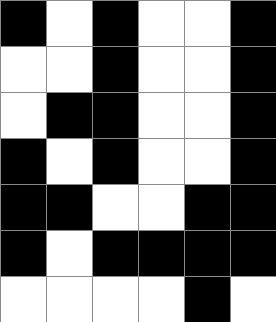[["black", "white", "black", "white", "white", "black"], ["white", "white", "black", "white", "white", "black"], ["white", "black", "black", "white", "white", "black"], ["black", "white", "black", "white", "white", "black"], ["black", "black", "white", "white", "black", "black"], ["black", "white", "black", "black", "black", "black"], ["white", "white", "white", "white", "black", "white"]]